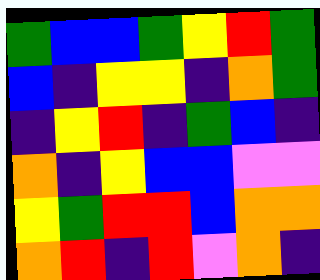[["green", "blue", "blue", "green", "yellow", "red", "green"], ["blue", "indigo", "yellow", "yellow", "indigo", "orange", "green"], ["indigo", "yellow", "red", "indigo", "green", "blue", "indigo"], ["orange", "indigo", "yellow", "blue", "blue", "violet", "violet"], ["yellow", "green", "red", "red", "blue", "orange", "orange"], ["orange", "red", "indigo", "red", "violet", "orange", "indigo"]]